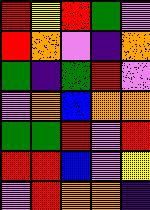[["red", "yellow", "red", "green", "violet"], ["red", "orange", "violet", "indigo", "orange"], ["green", "indigo", "green", "red", "violet"], ["violet", "orange", "blue", "orange", "orange"], ["green", "green", "red", "violet", "red"], ["red", "red", "blue", "violet", "yellow"], ["violet", "red", "orange", "orange", "indigo"]]